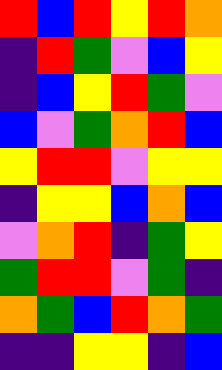[["red", "blue", "red", "yellow", "red", "orange"], ["indigo", "red", "green", "violet", "blue", "yellow"], ["indigo", "blue", "yellow", "red", "green", "violet"], ["blue", "violet", "green", "orange", "red", "blue"], ["yellow", "red", "red", "violet", "yellow", "yellow"], ["indigo", "yellow", "yellow", "blue", "orange", "blue"], ["violet", "orange", "red", "indigo", "green", "yellow"], ["green", "red", "red", "violet", "green", "indigo"], ["orange", "green", "blue", "red", "orange", "green"], ["indigo", "indigo", "yellow", "yellow", "indigo", "blue"]]